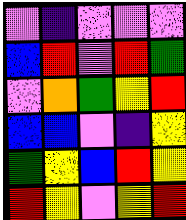[["violet", "indigo", "violet", "violet", "violet"], ["blue", "red", "violet", "red", "green"], ["violet", "orange", "green", "yellow", "red"], ["blue", "blue", "violet", "indigo", "yellow"], ["green", "yellow", "blue", "red", "yellow"], ["red", "yellow", "violet", "yellow", "red"]]